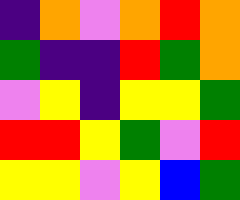[["indigo", "orange", "violet", "orange", "red", "orange"], ["green", "indigo", "indigo", "red", "green", "orange"], ["violet", "yellow", "indigo", "yellow", "yellow", "green"], ["red", "red", "yellow", "green", "violet", "red"], ["yellow", "yellow", "violet", "yellow", "blue", "green"]]